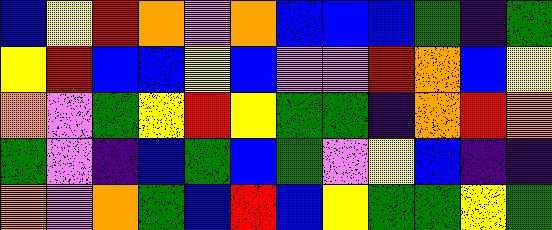[["blue", "yellow", "red", "orange", "violet", "orange", "blue", "blue", "blue", "green", "indigo", "green"], ["yellow", "red", "blue", "blue", "yellow", "blue", "violet", "violet", "red", "orange", "blue", "yellow"], ["orange", "violet", "green", "yellow", "red", "yellow", "green", "green", "indigo", "orange", "red", "orange"], ["green", "violet", "indigo", "blue", "green", "blue", "green", "violet", "yellow", "blue", "indigo", "indigo"], ["orange", "violet", "orange", "green", "blue", "red", "blue", "yellow", "green", "green", "yellow", "green"]]